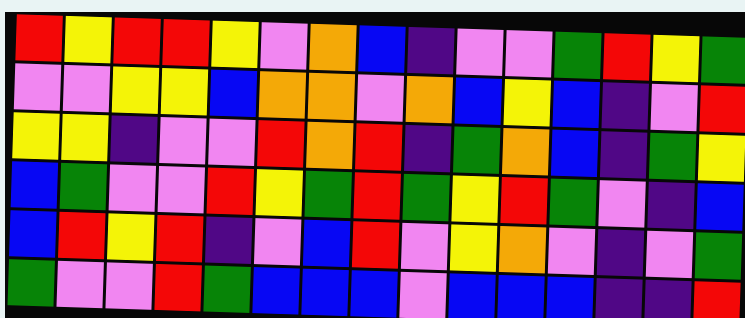[["red", "yellow", "red", "red", "yellow", "violet", "orange", "blue", "indigo", "violet", "violet", "green", "red", "yellow", "green"], ["violet", "violet", "yellow", "yellow", "blue", "orange", "orange", "violet", "orange", "blue", "yellow", "blue", "indigo", "violet", "red"], ["yellow", "yellow", "indigo", "violet", "violet", "red", "orange", "red", "indigo", "green", "orange", "blue", "indigo", "green", "yellow"], ["blue", "green", "violet", "violet", "red", "yellow", "green", "red", "green", "yellow", "red", "green", "violet", "indigo", "blue"], ["blue", "red", "yellow", "red", "indigo", "violet", "blue", "red", "violet", "yellow", "orange", "violet", "indigo", "violet", "green"], ["green", "violet", "violet", "red", "green", "blue", "blue", "blue", "violet", "blue", "blue", "blue", "indigo", "indigo", "red"]]